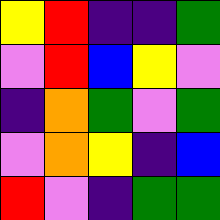[["yellow", "red", "indigo", "indigo", "green"], ["violet", "red", "blue", "yellow", "violet"], ["indigo", "orange", "green", "violet", "green"], ["violet", "orange", "yellow", "indigo", "blue"], ["red", "violet", "indigo", "green", "green"]]